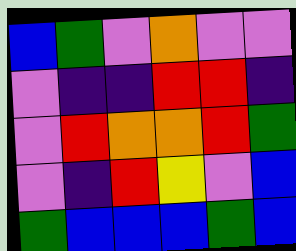[["blue", "green", "violet", "orange", "violet", "violet"], ["violet", "indigo", "indigo", "red", "red", "indigo"], ["violet", "red", "orange", "orange", "red", "green"], ["violet", "indigo", "red", "yellow", "violet", "blue"], ["green", "blue", "blue", "blue", "green", "blue"]]